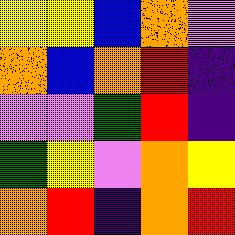[["yellow", "yellow", "blue", "orange", "violet"], ["orange", "blue", "orange", "red", "indigo"], ["violet", "violet", "green", "red", "indigo"], ["green", "yellow", "violet", "orange", "yellow"], ["orange", "red", "indigo", "orange", "red"]]